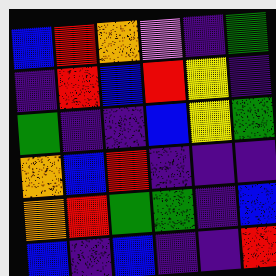[["blue", "red", "orange", "violet", "indigo", "green"], ["indigo", "red", "blue", "red", "yellow", "indigo"], ["green", "indigo", "indigo", "blue", "yellow", "green"], ["orange", "blue", "red", "indigo", "indigo", "indigo"], ["orange", "red", "green", "green", "indigo", "blue"], ["blue", "indigo", "blue", "indigo", "indigo", "red"]]